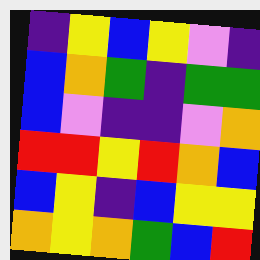[["indigo", "yellow", "blue", "yellow", "violet", "indigo"], ["blue", "orange", "green", "indigo", "green", "green"], ["blue", "violet", "indigo", "indigo", "violet", "orange"], ["red", "red", "yellow", "red", "orange", "blue"], ["blue", "yellow", "indigo", "blue", "yellow", "yellow"], ["orange", "yellow", "orange", "green", "blue", "red"]]